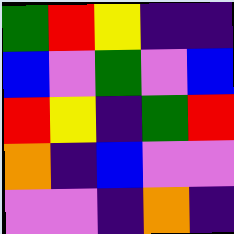[["green", "red", "yellow", "indigo", "indigo"], ["blue", "violet", "green", "violet", "blue"], ["red", "yellow", "indigo", "green", "red"], ["orange", "indigo", "blue", "violet", "violet"], ["violet", "violet", "indigo", "orange", "indigo"]]